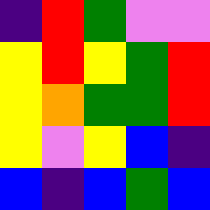[["indigo", "red", "green", "violet", "violet"], ["yellow", "red", "yellow", "green", "red"], ["yellow", "orange", "green", "green", "red"], ["yellow", "violet", "yellow", "blue", "indigo"], ["blue", "indigo", "blue", "green", "blue"]]